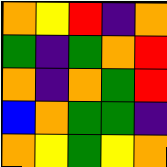[["orange", "yellow", "red", "indigo", "orange"], ["green", "indigo", "green", "orange", "red"], ["orange", "indigo", "orange", "green", "red"], ["blue", "orange", "green", "green", "indigo"], ["orange", "yellow", "green", "yellow", "orange"]]